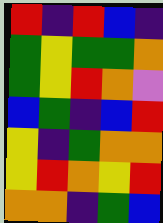[["red", "indigo", "red", "blue", "indigo"], ["green", "yellow", "green", "green", "orange"], ["green", "yellow", "red", "orange", "violet"], ["blue", "green", "indigo", "blue", "red"], ["yellow", "indigo", "green", "orange", "orange"], ["yellow", "red", "orange", "yellow", "red"], ["orange", "orange", "indigo", "green", "blue"]]